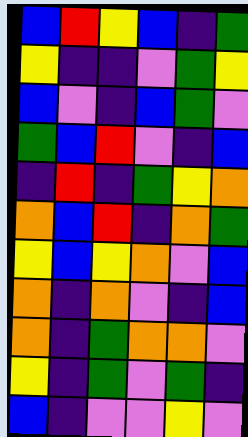[["blue", "red", "yellow", "blue", "indigo", "green"], ["yellow", "indigo", "indigo", "violet", "green", "yellow"], ["blue", "violet", "indigo", "blue", "green", "violet"], ["green", "blue", "red", "violet", "indigo", "blue"], ["indigo", "red", "indigo", "green", "yellow", "orange"], ["orange", "blue", "red", "indigo", "orange", "green"], ["yellow", "blue", "yellow", "orange", "violet", "blue"], ["orange", "indigo", "orange", "violet", "indigo", "blue"], ["orange", "indigo", "green", "orange", "orange", "violet"], ["yellow", "indigo", "green", "violet", "green", "indigo"], ["blue", "indigo", "violet", "violet", "yellow", "violet"]]